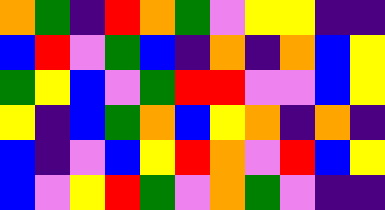[["orange", "green", "indigo", "red", "orange", "green", "violet", "yellow", "yellow", "indigo", "indigo"], ["blue", "red", "violet", "green", "blue", "indigo", "orange", "indigo", "orange", "blue", "yellow"], ["green", "yellow", "blue", "violet", "green", "red", "red", "violet", "violet", "blue", "yellow"], ["yellow", "indigo", "blue", "green", "orange", "blue", "yellow", "orange", "indigo", "orange", "indigo"], ["blue", "indigo", "violet", "blue", "yellow", "red", "orange", "violet", "red", "blue", "yellow"], ["blue", "violet", "yellow", "red", "green", "violet", "orange", "green", "violet", "indigo", "indigo"]]